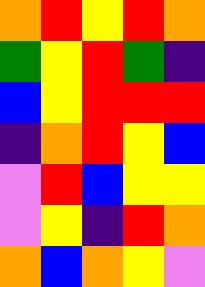[["orange", "red", "yellow", "red", "orange"], ["green", "yellow", "red", "green", "indigo"], ["blue", "yellow", "red", "red", "red"], ["indigo", "orange", "red", "yellow", "blue"], ["violet", "red", "blue", "yellow", "yellow"], ["violet", "yellow", "indigo", "red", "orange"], ["orange", "blue", "orange", "yellow", "violet"]]